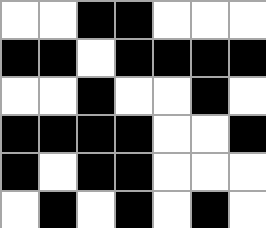[["white", "white", "black", "black", "white", "white", "white"], ["black", "black", "white", "black", "black", "black", "black"], ["white", "white", "black", "white", "white", "black", "white"], ["black", "black", "black", "black", "white", "white", "black"], ["black", "white", "black", "black", "white", "white", "white"], ["white", "black", "white", "black", "white", "black", "white"]]